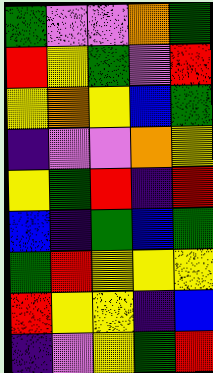[["green", "violet", "violet", "orange", "green"], ["red", "yellow", "green", "violet", "red"], ["yellow", "orange", "yellow", "blue", "green"], ["indigo", "violet", "violet", "orange", "yellow"], ["yellow", "green", "red", "indigo", "red"], ["blue", "indigo", "green", "blue", "green"], ["green", "red", "yellow", "yellow", "yellow"], ["red", "yellow", "yellow", "indigo", "blue"], ["indigo", "violet", "yellow", "green", "red"]]